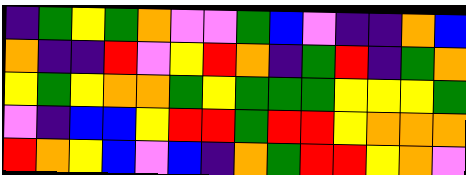[["indigo", "green", "yellow", "green", "orange", "violet", "violet", "green", "blue", "violet", "indigo", "indigo", "orange", "blue"], ["orange", "indigo", "indigo", "red", "violet", "yellow", "red", "orange", "indigo", "green", "red", "indigo", "green", "orange"], ["yellow", "green", "yellow", "orange", "orange", "green", "yellow", "green", "green", "green", "yellow", "yellow", "yellow", "green"], ["violet", "indigo", "blue", "blue", "yellow", "red", "red", "green", "red", "red", "yellow", "orange", "orange", "orange"], ["red", "orange", "yellow", "blue", "violet", "blue", "indigo", "orange", "green", "red", "red", "yellow", "orange", "violet"]]